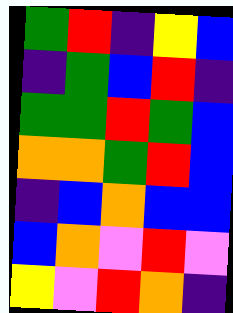[["green", "red", "indigo", "yellow", "blue"], ["indigo", "green", "blue", "red", "indigo"], ["green", "green", "red", "green", "blue"], ["orange", "orange", "green", "red", "blue"], ["indigo", "blue", "orange", "blue", "blue"], ["blue", "orange", "violet", "red", "violet"], ["yellow", "violet", "red", "orange", "indigo"]]